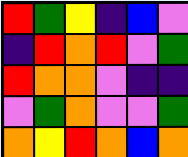[["red", "green", "yellow", "indigo", "blue", "violet"], ["indigo", "red", "orange", "red", "violet", "green"], ["red", "orange", "orange", "violet", "indigo", "indigo"], ["violet", "green", "orange", "violet", "violet", "green"], ["orange", "yellow", "red", "orange", "blue", "orange"]]